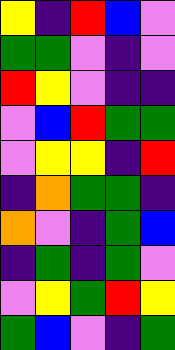[["yellow", "indigo", "red", "blue", "violet"], ["green", "green", "violet", "indigo", "violet"], ["red", "yellow", "violet", "indigo", "indigo"], ["violet", "blue", "red", "green", "green"], ["violet", "yellow", "yellow", "indigo", "red"], ["indigo", "orange", "green", "green", "indigo"], ["orange", "violet", "indigo", "green", "blue"], ["indigo", "green", "indigo", "green", "violet"], ["violet", "yellow", "green", "red", "yellow"], ["green", "blue", "violet", "indigo", "green"]]